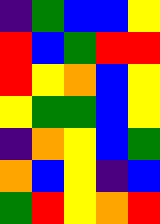[["indigo", "green", "blue", "blue", "yellow"], ["red", "blue", "green", "red", "red"], ["red", "yellow", "orange", "blue", "yellow"], ["yellow", "green", "green", "blue", "yellow"], ["indigo", "orange", "yellow", "blue", "green"], ["orange", "blue", "yellow", "indigo", "blue"], ["green", "red", "yellow", "orange", "red"]]